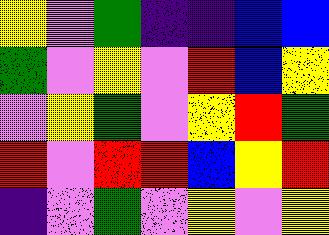[["yellow", "violet", "green", "indigo", "indigo", "blue", "blue"], ["green", "violet", "yellow", "violet", "red", "blue", "yellow"], ["violet", "yellow", "green", "violet", "yellow", "red", "green"], ["red", "violet", "red", "red", "blue", "yellow", "red"], ["indigo", "violet", "green", "violet", "yellow", "violet", "yellow"]]